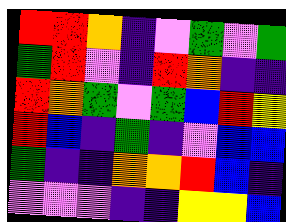[["red", "red", "orange", "indigo", "violet", "green", "violet", "green"], ["green", "red", "violet", "indigo", "red", "orange", "indigo", "indigo"], ["red", "orange", "green", "violet", "green", "blue", "red", "yellow"], ["red", "blue", "indigo", "green", "indigo", "violet", "blue", "blue"], ["green", "indigo", "indigo", "orange", "orange", "red", "blue", "indigo"], ["violet", "violet", "violet", "indigo", "indigo", "yellow", "yellow", "blue"]]